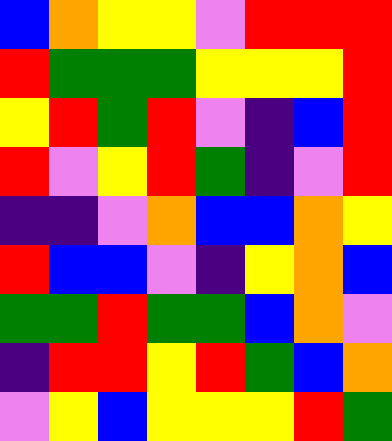[["blue", "orange", "yellow", "yellow", "violet", "red", "red", "red"], ["red", "green", "green", "green", "yellow", "yellow", "yellow", "red"], ["yellow", "red", "green", "red", "violet", "indigo", "blue", "red"], ["red", "violet", "yellow", "red", "green", "indigo", "violet", "red"], ["indigo", "indigo", "violet", "orange", "blue", "blue", "orange", "yellow"], ["red", "blue", "blue", "violet", "indigo", "yellow", "orange", "blue"], ["green", "green", "red", "green", "green", "blue", "orange", "violet"], ["indigo", "red", "red", "yellow", "red", "green", "blue", "orange"], ["violet", "yellow", "blue", "yellow", "yellow", "yellow", "red", "green"]]